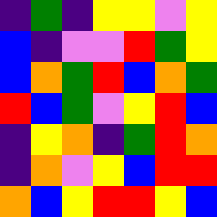[["indigo", "green", "indigo", "yellow", "yellow", "violet", "yellow"], ["blue", "indigo", "violet", "violet", "red", "green", "yellow"], ["blue", "orange", "green", "red", "blue", "orange", "green"], ["red", "blue", "green", "violet", "yellow", "red", "blue"], ["indigo", "yellow", "orange", "indigo", "green", "red", "orange"], ["indigo", "orange", "violet", "yellow", "blue", "red", "red"], ["orange", "blue", "yellow", "red", "red", "yellow", "blue"]]